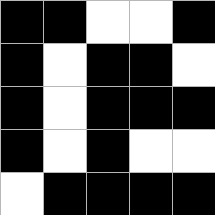[["black", "black", "white", "white", "black"], ["black", "white", "black", "black", "white"], ["black", "white", "black", "black", "black"], ["black", "white", "black", "white", "white"], ["white", "black", "black", "black", "black"]]